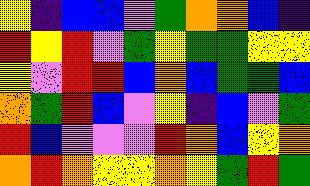[["yellow", "indigo", "blue", "blue", "violet", "green", "orange", "orange", "blue", "indigo"], ["red", "yellow", "red", "violet", "green", "yellow", "green", "green", "yellow", "yellow"], ["yellow", "violet", "red", "red", "blue", "orange", "blue", "green", "green", "blue"], ["orange", "green", "red", "blue", "violet", "yellow", "indigo", "blue", "violet", "green"], ["red", "blue", "violet", "violet", "violet", "red", "orange", "blue", "yellow", "orange"], ["orange", "red", "orange", "yellow", "yellow", "orange", "yellow", "green", "red", "green"]]